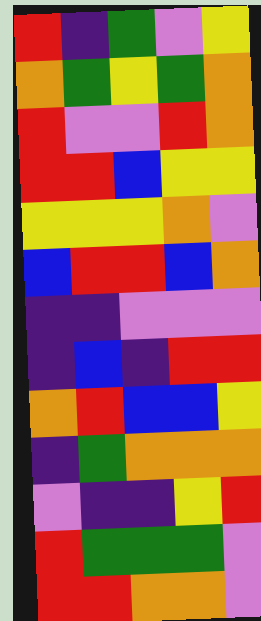[["red", "indigo", "green", "violet", "yellow"], ["orange", "green", "yellow", "green", "orange"], ["red", "violet", "violet", "red", "orange"], ["red", "red", "blue", "yellow", "yellow"], ["yellow", "yellow", "yellow", "orange", "violet"], ["blue", "red", "red", "blue", "orange"], ["indigo", "indigo", "violet", "violet", "violet"], ["indigo", "blue", "indigo", "red", "red"], ["orange", "red", "blue", "blue", "yellow"], ["indigo", "green", "orange", "orange", "orange"], ["violet", "indigo", "indigo", "yellow", "red"], ["red", "green", "green", "green", "violet"], ["red", "red", "orange", "orange", "violet"]]